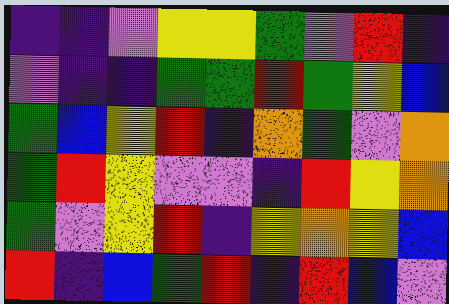[["indigo", "indigo", "violet", "yellow", "yellow", "green", "violet", "red", "indigo"], ["violet", "indigo", "indigo", "green", "green", "red", "green", "yellow", "blue"], ["green", "blue", "yellow", "red", "indigo", "orange", "green", "violet", "orange"], ["green", "red", "yellow", "violet", "violet", "indigo", "red", "yellow", "orange"], ["green", "violet", "yellow", "red", "indigo", "yellow", "orange", "yellow", "blue"], ["red", "indigo", "blue", "green", "red", "indigo", "red", "blue", "violet"]]